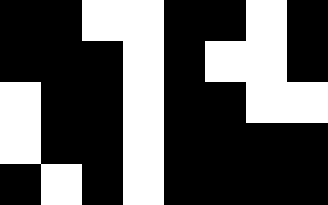[["black", "black", "white", "white", "black", "black", "white", "black"], ["black", "black", "black", "white", "black", "white", "white", "black"], ["white", "black", "black", "white", "black", "black", "white", "white"], ["white", "black", "black", "white", "black", "black", "black", "black"], ["black", "white", "black", "white", "black", "black", "black", "black"]]